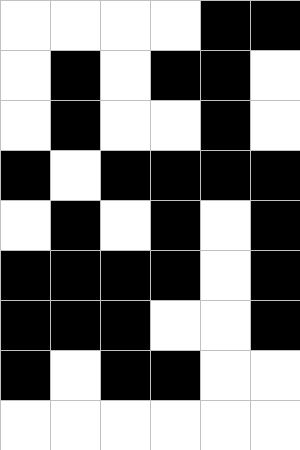[["white", "white", "white", "white", "black", "black"], ["white", "black", "white", "black", "black", "white"], ["white", "black", "white", "white", "black", "white"], ["black", "white", "black", "black", "black", "black"], ["white", "black", "white", "black", "white", "black"], ["black", "black", "black", "black", "white", "black"], ["black", "black", "black", "white", "white", "black"], ["black", "white", "black", "black", "white", "white"], ["white", "white", "white", "white", "white", "white"]]